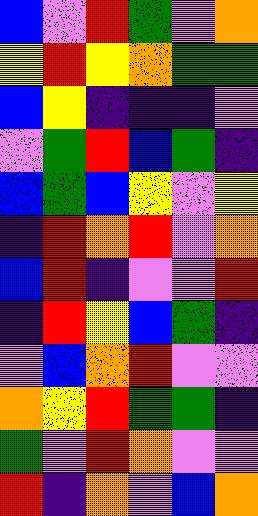[["blue", "violet", "red", "green", "violet", "orange"], ["yellow", "red", "yellow", "orange", "green", "green"], ["blue", "yellow", "indigo", "indigo", "indigo", "violet"], ["violet", "green", "red", "blue", "green", "indigo"], ["blue", "green", "blue", "yellow", "violet", "yellow"], ["indigo", "red", "orange", "red", "violet", "orange"], ["blue", "red", "indigo", "violet", "violet", "red"], ["indigo", "red", "yellow", "blue", "green", "indigo"], ["violet", "blue", "orange", "red", "violet", "violet"], ["orange", "yellow", "red", "green", "green", "indigo"], ["green", "violet", "red", "orange", "violet", "violet"], ["red", "indigo", "orange", "violet", "blue", "orange"]]